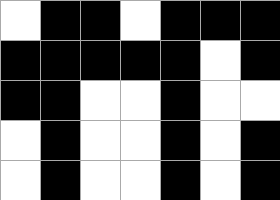[["white", "black", "black", "white", "black", "black", "black"], ["black", "black", "black", "black", "black", "white", "black"], ["black", "black", "white", "white", "black", "white", "white"], ["white", "black", "white", "white", "black", "white", "black"], ["white", "black", "white", "white", "black", "white", "black"]]